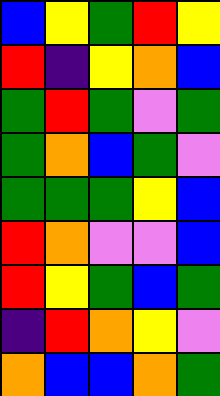[["blue", "yellow", "green", "red", "yellow"], ["red", "indigo", "yellow", "orange", "blue"], ["green", "red", "green", "violet", "green"], ["green", "orange", "blue", "green", "violet"], ["green", "green", "green", "yellow", "blue"], ["red", "orange", "violet", "violet", "blue"], ["red", "yellow", "green", "blue", "green"], ["indigo", "red", "orange", "yellow", "violet"], ["orange", "blue", "blue", "orange", "green"]]